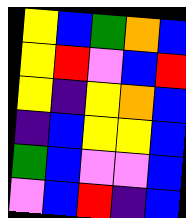[["yellow", "blue", "green", "orange", "blue"], ["yellow", "red", "violet", "blue", "red"], ["yellow", "indigo", "yellow", "orange", "blue"], ["indigo", "blue", "yellow", "yellow", "blue"], ["green", "blue", "violet", "violet", "blue"], ["violet", "blue", "red", "indigo", "blue"]]